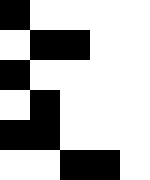[["black", "white", "white", "white", "white"], ["white", "black", "black", "white", "white"], ["black", "white", "white", "white", "white"], ["white", "black", "white", "white", "white"], ["black", "black", "white", "white", "white"], ["white", "white", "black", "black", "white"]]